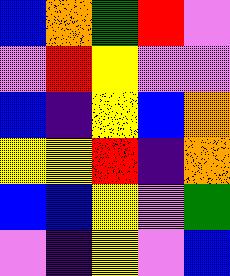[["blue", "orange", "green", "red", "violet"], ["violet", "red", "yellow", "violet", "violet"], ["blue", "indigo", "yellow", "blue", "orange"], ["yellow", "yellow", "red", "indigo", "orange"], ["blue", "blue", "yellow", "violet", "green"], ["violet", "indigo", "yellow", "violet", "blue"]]